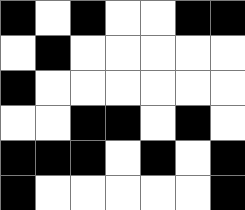[["black", "white", "black", "white", "white", "black", "black"], ["white", "black", "white", "white", "white", "white", "white"], ["black", "white", "white", "white", "white", "white", "white"], ["white", "white", "black", "black", "white", "black", "white"], ["black", "black", "black", "white", "black", "white", "black"], ["black", "white", "white", "white", "white", "white", "black"]]